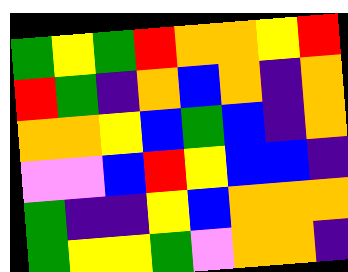[["green", "yellow", "green", "red", "orange", "orange", "yellow", "red"], ["red", "green", "indigo", "orange", "blue", "orange", "indigo", "orange"], ["orange", "orange", "yellow", "blue", "green", "blue", "indigo", "orange"], ["violet", "violet", "blue", "red", "yellow", "blue", "blue", "indigo"], ["green", "indigo", "indigo", "yellow", "blue", "orange", "orange", "orange"], ["green", "yellow", "yellow", "green", "violet", "orange", "orange", "indigo"]]